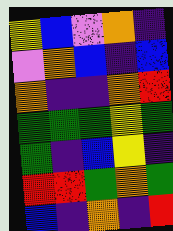[["yellow", "blue", "violet", "orange", "indigo"], ["violet", "orange", "blue", "indigo", "blue"], ["orange", "indigo", "indigo", "orange", "red"], ["green", "green", "green", "yellow", "green"], ["green", "indigo", "blue", "yellow", "indigo"], ["red", "red", "green", "orange", "green"], ["blue", "indigo", "orange", "indigo", "red"]]